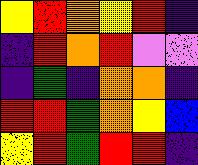[["yellow", "red", "orange", "yellow", "red", "indigo"], ["indigo", "red", "orange", "red", "violet", "violet"], ["indigo", "green", "indigo", "orange", "orange", "indigo"], ["red", "red", "green", "orange", "yellow", "blue"], ["yellow", "red", "green", "red", "red", "indigo"]]